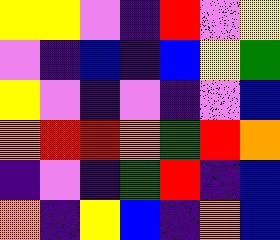[["yellow", "yellow", "violet", "indigo", "red", "violet", "yellow"], ["violet", "indigo", "blue", "indigo", "blue", "yellow", "green"], ["yellow", "violet", "indigo", "violet", "indigo", "violet", "blue"], ["orange", "red", "red", "orange", "green", "red", "orange"], ["indigo", "violet", "indigo", "green", "red", "indigo", "blue"], ["orange", "indigo", "yellow", "blue", "indigo", "orange", "blue"]]